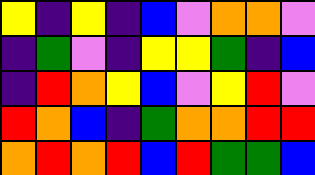[["yellow", "indigo", "yellow", "indigo", "blue", "violet", "orange", "orange", "violet"], ["indigo", "green", "violet", "indigo", "yellow", "yellow", "green", "indigo", "blue"], ["indigo", "red", "orange", "yellow", "blue", "violet", "yellow", "red", "violet"], ["red", "orange", "blue", "indigo", "green", "orange", "orange", "red", "red"], ["orange", "red", "orange", "red", "blue", "red", "green", "green", "blue"]]